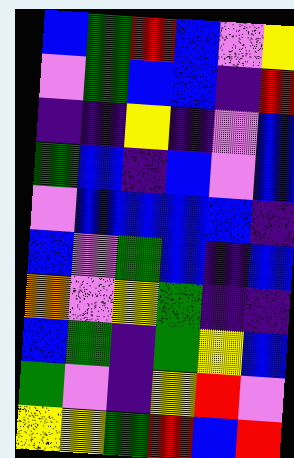[["blue", "green", "red", "blue", "violet", "yellow"], ["violet", "green", "blue", "blue", "indigo", "red"], ["indigo", "indigo", "yellow", "indigo", "violet", "blue"], ["green", "blue", "indigo", "blue", "violet", "blue"], ["violet", "blue", "blue", "blue", "blue", "indigo"], ["blue", "violet", "green", "blue", "indigo", "blue"], ["orange", "violet", "yellow", "green", "indigo", "indigo"], ["blue", "green", "indigo", "green", "yellow", "blue"], ["green", "violet", "indigo", "yellow", "red", "violet"], ["yellow", "yellow", "green", "red", "blue", "red"]]